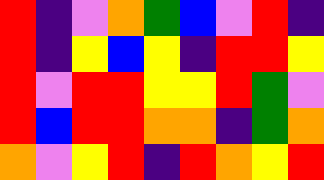[["red", "indigo", "violet", "orange", "green", "blue", "violet", "red", "indigo"], ["red", "indigo", "yellow", "blue", "yellow", "indigo", "red", "red", "yellow"], ["red", "violet", "red", "red", "yellow", "yellow", "red", "green", "violet"], ["red", "blue", "red", "red", "orange", "orange", "indigo", "green", "orange"], ["orange", "violet", "yellow", "red", "indigo", "red", "orange", "yellow", "red"]]